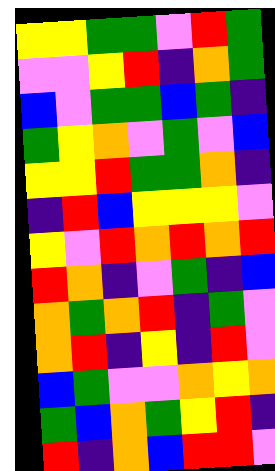[["yellow", "yellow", "green", "green", "violet", "red", "green"], ["violet", "violet", "yellow", "red", "indigo", "orange", "green"], ["blue", "violet", "green", "green", "blue", "green", "indigo"], ["green", "yellow", "orange", "violet", "green", "violet", "blue"], ["yellow", "yellow", "red", "green", "green", "orange", "indigo"], ["indigo", "red", "blue", "yellow", "yellow", "yellow", "violet"], ["yellow", "violet", "red", "orange", "red", "orange", "red"], ["red", "orange", "indigo", "violet", "green", "indigo", "blue"], ["orange", "green", "orange", "red", "indigo", "green", "violet"], ["orange", "red", "indigo", "yellow", "indigo", "red", "violet"], ["blue", "green", "violet", "violet", "orange", "yellow", "orange"], ["green", "blue", "orange", "green", "yellow", "red", "indigo"], ["red", "indigo", "orange", "blue", "red", "red", "violet"]]